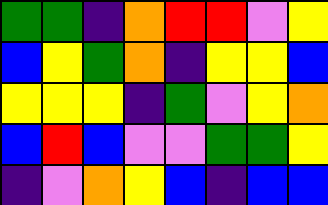[["green", "green", "indigo", "orange", "red", "red", "violet", "yellow"], ["blue", "yellow", "green", "orange", "indigo", "yellow", "yellow", "blue"], ["yellow", "yellow", "yellow", "indigo", "green", "violet", "yellow", "orange"], ["blue", "red", "blue", "violet", "violet", "green", "green", "yellow"], ["indigo", "violet", "orange", "yellow", "blue", "indigo", "blue", "blue"]]